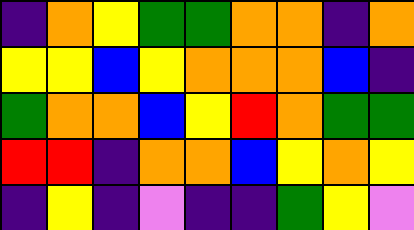[["indigo", "orange", "yellow", "green", "green", "orange", "orange", "indigo", "orange"], ["yellow", "yellow", "blue", "yellow", "orange", "orange", "orange", "blue", "indigo"], ["green", "orange", "orange", "blue", "yellow", "red", "orange", "green", "green"], ["red", "red", "indigo", "orange", "orange", "blue", "yellow", "orange", "yellow"], ["indigo", "yellow", "indigo", "violet", "indigo", "indigo", "green", "yellow", "violet"]]